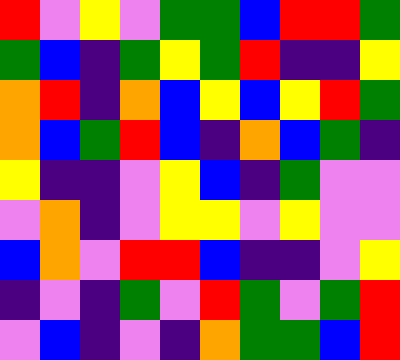[["red", "violet", "yellow", "violet", "green", "green", "blue", "red", "red", "green"], ["green", "blue", "indigo", "green", "yellow", "green", "red", "indigo", "indigo", "yellow"], ["orange", "red", "indigo", "orange", "blue", "yellow", "blue", "yellow", "red", "green"], ["orange", "blue", "green", "red", "blue", "indigo", "orange", "blue", "green", "indigo"], ["yellow", "indigo", "indigo", "violet", "yellow", "blue", "indigo", "green", "violet", "violet"], ["violet", "orange", "indigo", "violet", "yellow", "yellow", "violet", "yellow", "violet", "violet"], ["blue", "orange", "violet", "red", "red", "blue", "indigo", "indigo", "violet", "yellow"], ["indigo", "violet", "indigo", "green", "violet", "red", "green", "violet", "green", "red"], ["violet", "blue", "indigo", "violet", "indigo", "orange", "green", "green", "blue", "red"]]